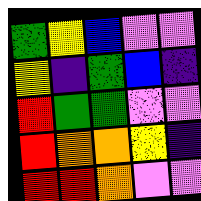[["green", "yellow", "blue", "violet", "violet"], ["yellow", "indigo", "green", "blue", "indigo"], ["red", "green", "green", "violet", "violet"], ["red", "orange", "orange", "yellow", "indigo"], ["red", "red", "orange", "violet", "violet"]]